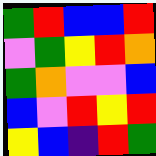[["green", "red", "blue", "blue", "red"], ["violet", "green", "yellow", "red", "orange"], ["green", "orange", "violet", "violet", "blue"], ["blue", "violet", "red", "yellow", "red"], ["yellow", "blue", "indigo", "red", "green"]]